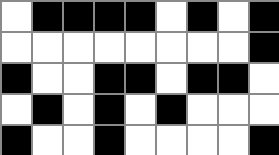[["white", "black", "black", "black", "black", "white", "black", "white", "black"], ["white", "white", "white", "white", "white", "white", "white", "white", "black"], ["black", "white", "white", "black", "black", "white", "black", "black", "white"], ["white", "black", "white", "black", "white", "black", "white", "white", "white"], ["black", "white", "white", "black", "white", "white", "white", "white", "black"]]